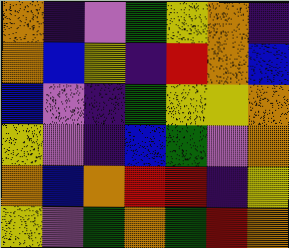[["orange", "indigo", "violet", "green", "yellow", "orange", "indigo"], ["orange", "blue", "yellow", "indigo", "red", "orange", "blue"], ["blue", "violet", "indigo", "green", "yellow", "yellow", "orange"], ["yellow", "violet", "indigo", "blue", "green", "violet", "orange"], ["orange", "blue", "orange", "red", "red", "indigo", "yellow"], ["yellow", "violet", "green", "orange", "green", "red", "orange"]]